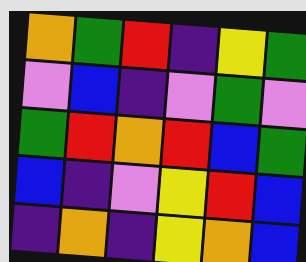[["orange", "green", "red", "indigo", "yellow", "green"], ["violet", "blue", "indigo", "violet", "green", "violet"], ["green", "red", "orange", "red", "blue", "green"], ["blue", "indigo", "violet", "yellow", "red", "blue"], ["indigo", "orange", "indigo", "yellow", "orange", "blue"]]